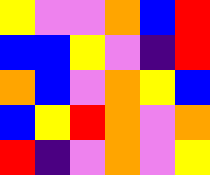[["yellow", "violet", "violet", "orange", "blue", "red"], ["blue", "blue", "yellow", "violet", "indigo", "red"], ["orange", "blue", "violet", "orange", "yellow", "blue"], ["blue", "yellow", "red", "orange", "violet", "orange"], ["red", "indigo", "violet", "orange", "violet", "yellow"]]